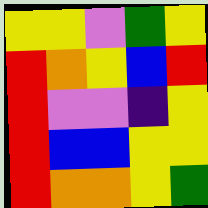[["yellow", "yellow", "violet", "green", "yellow"], ["red", "orange", "yellow", "blue", "red"], ["red", "violet", "violet", "indigo", "yellow"], ["red", "blue", "blue", "yellow", "yellow"], ["red", "orange", "orange", "yellow", "green"]]